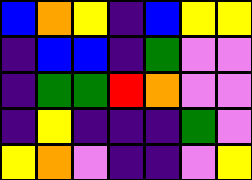[["blue", "orange", "yellow", "indigo", "blue", "yellow", "yellow"], ["indigo", "blue", "blue", "indigo", "green", "violet", "violet"], ["indigo", "green", "green", "red", "orange", "violet", "violet"], ["indigo", "yellow", "indigo", "indigo", "indigo", "green", "violet"], ["yellow", "orange", "violet", "indigo", "indigo", "violet", "yellow"]]